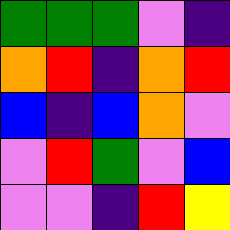[["green", "green", "green", "violet", "indigo"], ["orange", "red", "indigo", "orange", "red"], ["blue", "indigo", "blue", "orange", "violet"], ["violet", "red", "green", "violet", "blue"], ["violet", "violet", "indigo", "red", "yellow"]]